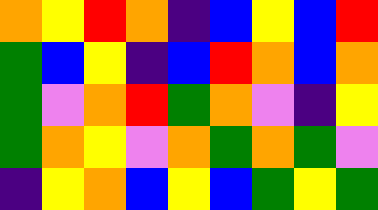[["orange", "yellow", "red", "orange", "indigo", "blue", "yellow", "blue", "red"], ["green", "blue", "yellow", "indigo", "blue", "red", "orange", "blue", "orange"], ["green", "violet", "orange", "red", "green", "orange", "violet", "indigo", "yellow"], ["green", "orange", "yellow", "violet", "orange", "green", "orange", "green", "violet"], ["indigo", "yellow", "orange", "blue", "yellow", "blue", "green", "yellow", "green"]]